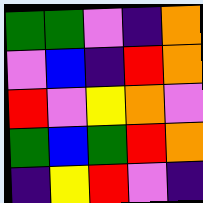[["green", "green", "violet", "indigo", "orange"], ["violet", "blue", "indigo", "red", "orange"], ["red", "violet", "yellow", "orange", "violet"], ["green", "blue", "green", "red", "orange"], ["indigo", "yellow", "red", "violet", "indigo"]]